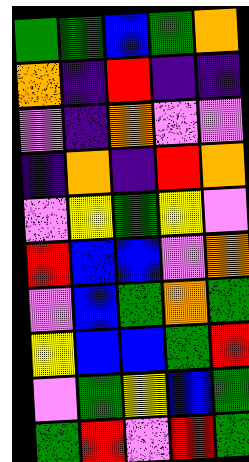[["green", "green", "blue", "green", "orange"], ["orange", "indigo", "red", "indigo", "indigo"], ["violet", "indigo", "orange", "violet", "violet"], ["indigo", "orange", "indigo", "red", "orange"], ["violet", "yellow", "green", "yellow", "violet"], ["red", "blue", "blue", "violet", "orange"], ["violet", "blue", "green", "orange", "green"], ["yellow", "blue", "blue", "green", "red"], ["violet", "green", "yellow", "blue", "green"], ["green", "red", "violet", "red", "green"]]